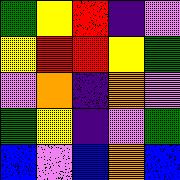[["green", "yellow", "red", "indigo", "violet"], ["yellow", "red", "red", "yellow", "green"], ["violet", "orange", "indigo", "orange", "violet"], ["green", "yellow", "indigo", "violet", "green"], ["blue", "violet", "blue", "orange", "blue"]]